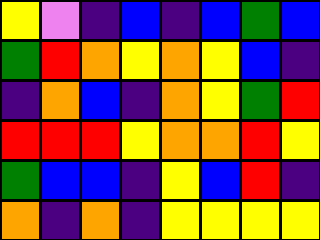[["yellow", "violet", "indigo", "blue", "indigo", "blue", "green", "blue"], ["green", "red", "orange", "yellow", "orange", "yellow", "blue", "indigo"], ["indigo", "orange", "blue", "indigo", "orange", "yellow", "green", "red"], ["red", "red", "red", "yellow", "orange", "orange", "red", "yellow"], ["green", "blue", "blue", "indigo", "yellow", "blue", "red", "indigo"], ["orange", "indigo", "orange", "indigo", "yellow", "yellow", "yellow", "yellow"]]